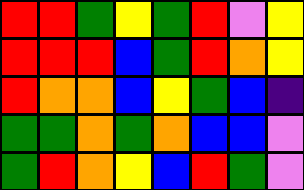[["red", "red", "green", "yellow", "green", "red", "violet", "yellow"], ["red", "red", "red", "blue", "green", "red", "orange", "yellow"], ["red", "orange", "orange", "blue", "yellow", "green", "blue", "indigo"], ["green", "green", "orange", "green", "orange", "blue", "blue", "violet"], ["green", "red", "orange", "yellow", "blue", "red", "green", "violet"]]